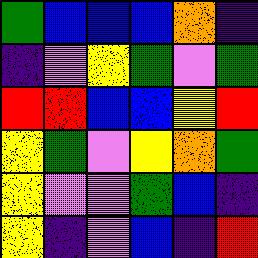[["green", "blue", "blue", "blue", "orange", "indigo"], ["indigo", "violet", "yellow", "green", "violet", "green"], ["red", "red", "blue", "blue", "yellow", "red"], ["yellow", "green", "violet", "yellow", "orange", "green"], ["yellow", "violet", "violet", "green", "blue", "indigo"], ["yellow", "indigo", "violet", "blue", "indigo", "red"]]